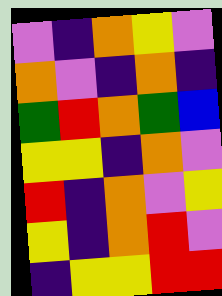[["violet", "indigo", "orange", "yellow", "violet"], ["orange", "violet", "indigo", "orange", "indigo"], ["green", "red", "orange", "green", "blue"], ["yellow", "yellow", "indigo", "orange", "violet"], ["red", "indigo", "orange", "violet", "yellow"], ["yellow", "indigo", "orange", "red", "violet"], ["indigo", "yellow", "yellow", "red", "red"]]